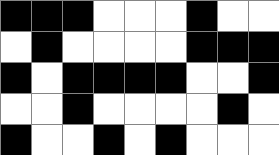[["black", "black", "black", "white", "white", "white", "black", "white", "white"], ["white", "black", "white", "white", "white", "white", "black", "black", "black"], ["black", "white", "black", "black", "black", "black", "white", "white", "black"], ["white", "white", "black", "white", "white", "white", "white", "black", "white"], ["black", "white", "white", "black", "white", "black", "white", "white", "white"]]